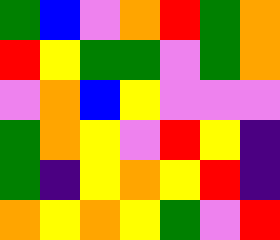[["green", "blue", "violet", "orange", "red", "green", "orange"], ["red", "yellow", "green", "green", "violet", "green", "orange"], ["violet", "orange", "blue", "yellow", "violet", "violet", "violet"], ["green", "orange", "yellow", "violet", "red", "yellow", "indigo"], ["green", "indigo", "yellow", "orange", "yellow", "red", "indigo"], ["orange", "yellow", "orange", "yellow", "green", "violet", "red"]]